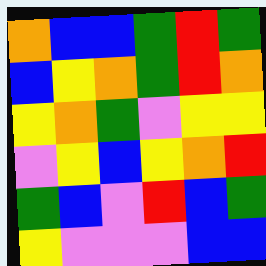[["orange", "blue", "blue", "green", "red", "green"], ["blue", "yellow", "orange", "green", "red", "orange"], ["yellow", "orange", "green", "violet", "yellow", "yellow"], ["violet", "yellow", "blue", "yellow", "orange", "red"], ["green", "blue", "violet", "red", "blue", "green"], ["yellow", "violet", "violet", "violet", "blue", "blue"]]